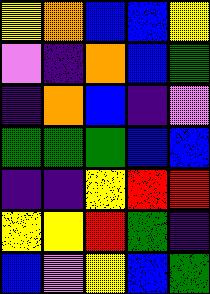[["yellow", "orange", "blue", "blue", "yellow"], ["violet", "indigo", "orange", "blue", "green"], ["indigo", "orange", "blue", "indigo", "violet"], ["green", "green", "green", "blue", "blue"], ["indigo", "indigo", "yellow", "red", "red"], ["yellow", "yellow", "red", "green", "indigo"], ["blue", "violet", "yellow", "blue", "green"]]